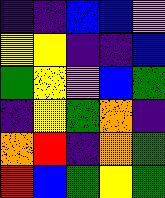[["indigo", "indigo", "blue", "blue", "violet"], ["yellow", "yellow", "indigo", "indigo", "blue"], ["green", "yellow", "violet", "blue", "green"], ["indigo", "yellow", "green", "orange", "indigo"], ["orange", "red", "indigo", "orange", "green"], ["red", "blue", "green", "yellow", "green"]]